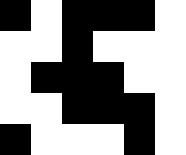[["black", "white", "black", "black", "black", "white"], ["white", "white", "black", "white", "white", "white"], ["white", "black", "black", "black", "white", "white"], ["white", "white", "black", "black", "black", "white"], ["black", "white", "white", "white", "black", "white"]]